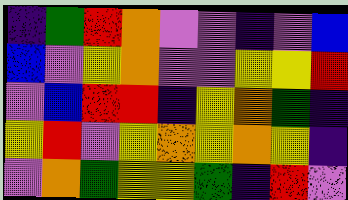[["indigo", "green", "red", "orange", "violet", "violet", "indigo", "violet", "blue"], ["blue", "violet", "yellow", "orange", "violet", "violet", "yellow", "yellow", "red"], ["violet", "blue", "red", "red", "indigo", "yellow", "orange", "green", "indigo"], ["yellow", "red", "violet", "yellow", "orange", "yellow", "orange", "yellow", "indigo"], ["violet", "orange", "green", "yellow", "yellow", "green", "indigo", "red", "violet"]]